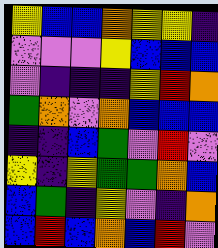[["yellow", "blue", "blue", "orange", "yellow", "yellow", "indigo"], ["violet", "violet", "violet", "yellow", "blue", "blue", "blue"], ["violet", "indigo", "indigo", "indigo", "yellow", "red", "orange"], ["green", "orange", "violet", "orange", "blue", "blue", "blue"], ["indigo", "indigo", "blue", "green", "violet", "red", "violet"], ["yellow", "indigo", "yellow", "green", "green", "orange", "blue"], ["blue", "green", "indigo", "yellow", "violet", "indigo", "orange"], ["blue", "red", "blue", "orange", "blue", "red", "violet"]]